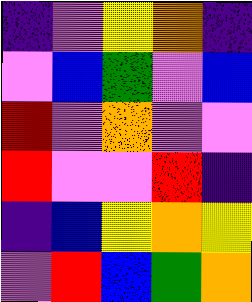[["indigo", "violet", "yellow", "orange", "indigo"], ["violet", "blue", "green", "violet", "blue"], ["red", "violet", "orange", "violet", "violet"], ["red", "violet", "violet", "red", "indigo"], ["indigo", "blue", "yellow", "orange", "yellow"], ["violet", "red", "blue", "green", "orange"]]